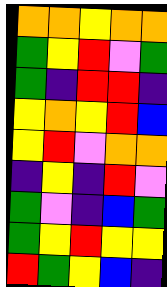[["orange", "orange", "yellow", "orange", "orange"], ["green", "yellow", "red", "violet", "green"], ["green", "indigo", "red", "red", "indigo"], ["yellow", "orange", "yellow", "red", "blue"], ["yellow", "red", "violet", "orange", "orange"], ["indigo", "yellow", "indigo", "red", "violet"], ["green", "violet", "indigo", "blue", "green"], ["green", "yellow", "red", "yellow", "yellow"], ["red", "green", "yellow", "blue", "indigo"]]